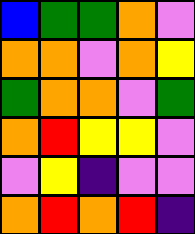[["blue", "green", "green", "orange", "violet"], ["orange", "orange", "violet", "orange", "yellow"], ["green", "orange", "orange", "violet", "green"], ["orange", "red", "yellow", "yellow", "violet"], ["violet", "yellow", "indigo", "violet", "violet"], ["orange", "red", "orange", "red", "indigo"]]